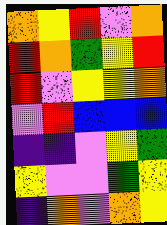[["orange", "yellow", "red", "violet", "orange"], ["red", "orange", "green", "yellow", "red"], ["red", "violet", "yellow", "yellow", "orange"], ["violet", "red", "blue", "blue", "blue"], ["indigo", "indigo", "violet", "yellow", "green"], ["yellow", "violet", "violet", "green", "yellow"], ["indigo", "orange", "violet", "orange", "yellow"]]